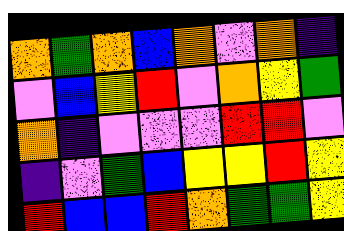[["orange", "green", "orange", "blue", "orange", "violet", "orange", "indigo"], ["violet", "blue", "yellow", "red", "violet", "orange", "yellow", "green"], ["orange", "indigo", "violet", "violet", "violet", "red", "red", "violet"], ["indigo", "violet", "green", "blue", "yellow", "yellow", "red", "yellow"], ["red", "blue", "blue", "red", "orange", "green", "green", "yellow"]]